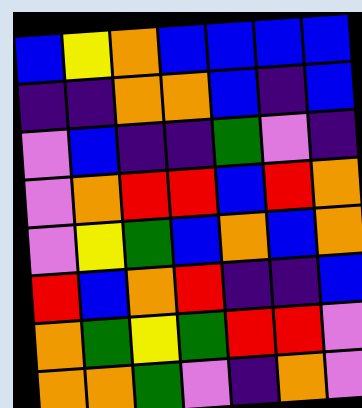[["blue", "yellow", "orange", "blue", "blue", "blue", "blue"], ["indigo", "indigo", "orange", "orange", "blue", "indigo", "blue"], ["violet", "blue", "indigo", "indigo", "green", "violet", "indigo"], ["violet", "orange", "red", "red", "blue", "red", "orange"], ["violet", "yellow", "green", "blue", "orange", "blue", "orange"], ["red", "blue", "orange", "red", "indigo", "indigo", "blue"], ["orange", "green", "yellow", "green", "red", "red", "violet"], ["orange", "orange", "green", "violet", "indigo", "orange", "violet"]]